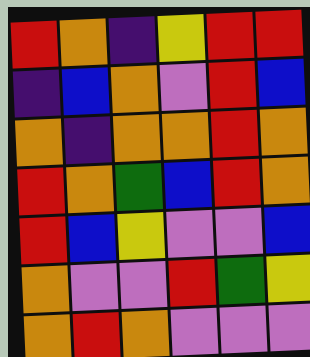[["red", "orange", "indigo", "yellow", "red", "red"], ["indigo", "blue", "orange", "violet", "red", "blue"], ["orange", "indigo", "orange", "orange", "red", "orange"], ["red", "orange", "green", "blue", "red", "orange"], ["red", "blue", "yellow", "violet", "violet", "blue"], ["orange", "violet", "violet", "red", "green", "yellow"], ["orange", "red", "orange", "violet", "violet", "violet"]]